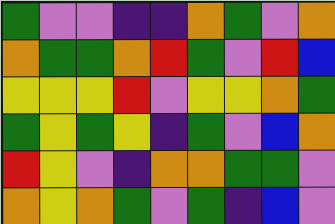[["green", "violet", "violet", "indigo", "indigo", "orange", "green", "violet", "orange"], ["orange", "green", "green", "orange", "red", "green", "violet", "red", "blue"], ["yellow", "yellow", "yellow", "red", "violet", "yellow", "yellow", "orange", "green"], ["green", "yellow", "green", "yellow", "indigo", "green", "violet", "blue", "orange"], ["red", "yellow", "violet", "indigo", "orange", "orange", "green", "green", "violet"], ["orange", "yellow", "orange", "green", "violet", "green", "indigo", "blue", "violet"]]